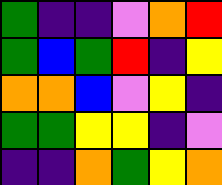[["green", "indigo", "indigo", "violet", "orange", "red"], ["green", "blue", "green", "red", "indigo", "yellow"], ["orange", "orange", "blue", "violet", "yellow", "indigo"], ["green", "green", "yellow", "yellow", "indigo", "violet"], ["indigo", "indigo", "orange", "green", "yellow", "orange"]]